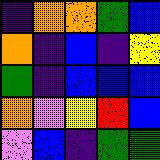[["indigo", "orange", "orange", "green", "blue"], ["orange", "indigo", "blue", "indigo", "yellow"], ["green", "indigo", "blue", "blue", "blue"], ["orange", "violet", "yellow", "red", "blue"], ["violet", "blue", "indigo", "green", "green"]]